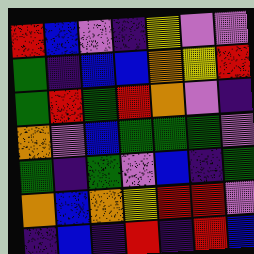[["red", "blue", "violet", "indigo", "yellow", "violet", "violet"], ["green", "indigo", "blue", "blue", "orange", "yellow", "red"], ["green", "red", "green", "red", "orange", "violet", "indigo"], ["orange", "violet", "blue", "green", "green", "green", "violet"], ["green", "indigo", "green", "violet", "blue", "indigo", "green"], ["orange", "blue", "orange", "yellow", "red", "red", "violet"], ["indigo", "blue", "indigo", "red", "indigo", "red", "blue"]]